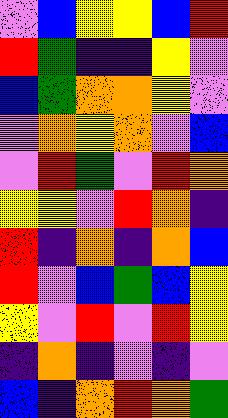[["violet", "blue", "yellow", "yellow", "blue", "red"], ["red", "green", "indigo", "indigo", "yellow", "violet"], ["blue", "green", "orange", "orange", "yellow", "violet"], ["violet", "orange", "yellow", "orange", "violet", "blue"], ["violet", "red", "green", "violet", "red", "orange"], ["yellow", "yellow", "violet", "red", "orange", "indigo"], ["red", "indigo", "orange", "indigo", "orange", "blue"], ["red", "violet", "blue", "green", "blue", "yellow"], ["yellow", "violet", "red", "violet", "red", "yellow"], ["indigo", "orange", "indigo", "violet", "indigo", "violet"], ["blue", "indigo", "orange", "red", "orange", "green"]]